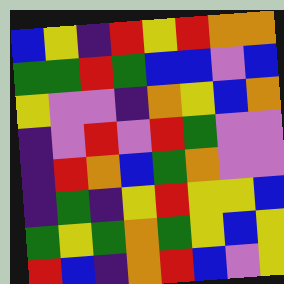[["blue", "yellow", "indigo", "red", "yellow", "red", "orange", "orange"], ["green", "green", "red", "green", "blue", "blue", "violet", "blue"], ["yellow", "violet", "violet", "indigo", "orange", "yellow", "blue", "orange"], ["indigo", "violet", "red", "violet", "red", "green", "violet", "violet"], ["indigo", "red", "orange", "blue", "green", "orange", "violet", "violet"], ["indigo", "green", "indigo", "yellow", "red", "yellow", "yellow", "blue"], ["green", "yellow", "green", "orange", "green", "yellow", "blue", "yellow"], ["red", "blue", "indigo", "orange", "red", "blue", "violet", "yellow"]]